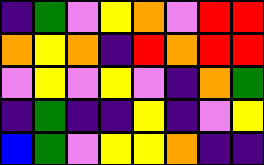[["indigo", "green", "violet", "yellow", "orange", "violet", "red", "red"], ["orange", "yellow", "orange", "indigo", "red", "orange", "red", "red"], ["violet", "yellow", "violet", "yellow", "violet", "indigo", "orange", "green"], ["indigo", "green", "indigo", "indigo", "yellow", "indigo", "violet", "yellow"], ["blue", "green", "violet", "yellow", "yellow", "orange", "indigo", "indigo"]]